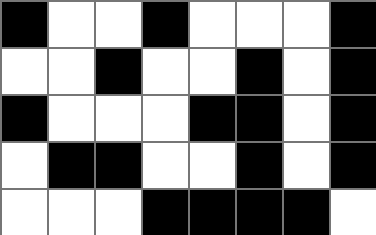[["black", "white", "white", "black", "white", "white", "white", "black"], ["white", "white", "black", "white", "white", "black", "white", "black"], ["black", "white", "white", "white", "black", "black", "white", "black"], ["white", "black", "black", "white", "white", "black", "white", "black"], ["white", "white", "white", "black", "black", "black", "black", "white"]]